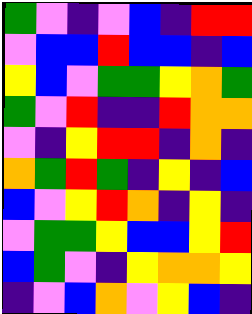[["green", "violet", "indigo", "violet", "blue", "indigo", "red", "red"], ["violet", "blue", "blue", "red", "blue", "blue", "indigo", "blue"], ["yellow", "blue", "violet", "green", "green", "yellow", "orange", "green"], ["green", "violet", "red", "indigo", "indigo", "red", "orange", "orange"], ["violet", "indigo", "yellow", "red", "red", "indigo", "orange", "indigo"], ["orange", "green", "red", "green", "indigo", "yellow", "indigo", "blue"], ["blue", "violet", "yellow", "red", "orange", "indigo", "yellow", "indigo"], ["violet", "green", "green", "yellow", "blue", "blue", "yellow", "red"], ["blue", "green", "violet", "indigo", "yellow", "orange", "orange", "yellow"], ["indigo", "violet", "blue", "orange", "violet", "yellow", "blue", "indigo"]]